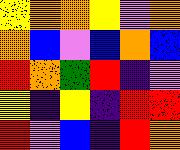[["yellow", "orange", "orange", "yellow", "violet", "orange"], ["orange", "blue", "violet", "blue", "orange", "blue"], ["red", "orange", "green", "red", "indigo", "violet"], ["yellow", "indigo", "yellow", "indigo", "red", "red"], ["red", "violet", "blue", "indigo", "red", "orange"]]